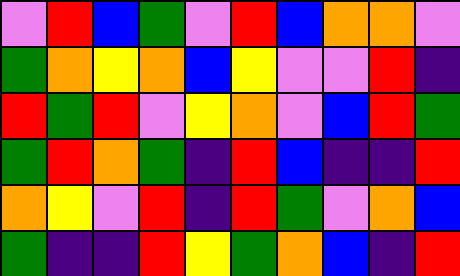[["violet", "red", "blue", "green", "violet", "red", "blue", "orange", "orange", "violet"], ["green", "orange", "yellow", "orange", "blue", "yellow", "violet", "violet", "red", "indigo"], ["red", "green", "red", "violet", "yellow", "orange", "violet", "blue", "red", "green"], ["green", "red", "orange", "green", "indigo", "red", "blue", "indigo", "indigo", "red"], ["orange", "yellow", "violet", "red", "indigo", "red", "green", "violet", "orange", "blue"], ["green", "indigo", "indigo", "red", "yellow", "green", "orange", "blue", "indigo", "red"]]